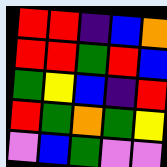[["red", "red", "indigo", "blue", "orange"], ["red", "red", "green", "red", "blue"], ["green", "yellow", "blue", "indigo", "red"], ["red", "green", "orange", "green", "yellow"], ["violet", "blue", "green", "violet", "violet"]]